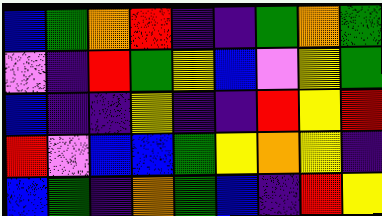[["blue", "green", "orange", "red", "indigo", "indigo", "green", "orange", "green"], ["violet", "indigo", "red", "green", "yellow", "blue", "violet", "yellow", "green"], ["blue", "indigo", "indigo", "yellow", "indigo", "indigo", "red", "yellow", "red"], ["red", "violet", "blue", "blue", "green", "yellow", "orange", "yellow", "indigo"], ["blue", "green", "indigo", "orange", "green", "blue", "indigo", "red", "yellow"]]